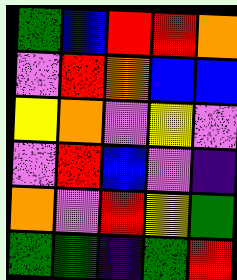[["green", "blue", "red", "red", "orange"], ["violet", "red", "orange", "blue", "blue"], ["yellow", "orange", "violet", "yellow", "violet"], ["violet", "red", "blue", "violet", "indigo"], ["orange", "violet", "red", "yellow", "green"], ["green", "green", "indigo", "green", "red"]]